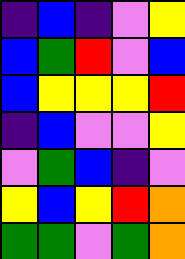[["indigo", "blue", "indigo", "violet", "yellow"], ["blue", "green", "red", "violet", "blue"], ["blue", "yellow", "yellow", "yellow", "red"], ["indigo", "blue", "violet", "violet", "yellow"], ["violet", "green", "blue", "indigo", "violet"], ["yellow", "blue", "yellow", "red", "orange"], ["green", "green", "violet", "green", "orange"]]